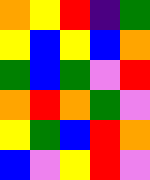[["orange", "yellow", "red", "indigo", "green"], ["yellow", "blue", "yellow", "blue", "orange"], ["green", "blue", "green", "violet", "red"], ["orange", "red", "orange", "green", "violet"], ["yellow", "green", "blue", "red", "orange"], ["blue", "violet", "yellow", "red", "violet"]]